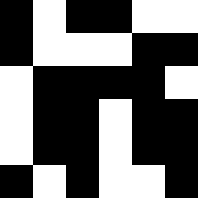[["black", "white", "black", "black", "white", "white"], ["black", "white", "white", "white", "black", "black"], ["white", "black", "black", "black", "black", "white"], ["white", "black", "black", "white", "black", "black"], ["white", "black", "black", "white", "black", "black"], ["black", "white", "black", "white", "white", "black"]]